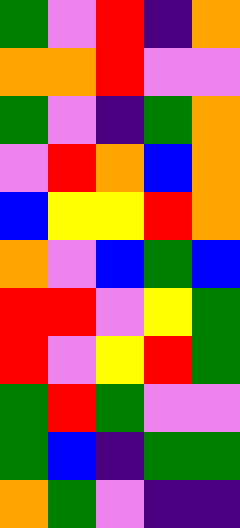[["green", "violet", "red", "indigo", "orange"], ["orange", "orange", "red", "violet", "violet"], ["green", "violet", "indigo", "green", "orange"], ["violet", "red", "orange", "blue", "orange"], ["blue", "yellow", "yellow", "red", "orange"], ["orange", "violet", "blue", "green", "blue"], ["red", "red", "violet", "yellow", "green"], ["red", "violet", "yellow", "red", "green"], ["green", "red", "green", "violet", "violet"], ["green", "blue", "indigo", "green", "green"], ["orange", "green", "violet", "indigo", "indigo"]]